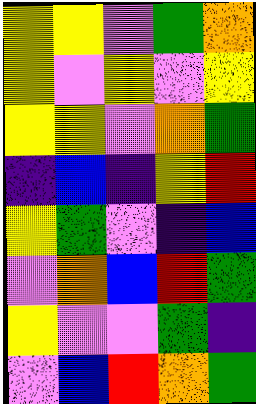[["yellow", "yellow", "violet", "green", "orange"], ["yellow", "violet", "yellow", "violet", "yellow"], ["yellow", "yellow", "violet", "orange", "green"], ["indigo", "blue", "indigo", "yellow", "red"], ["yellow", "green", "violet", "indigo", "blue"], ["violet", "orange", "blue", "red", "green"], ["yellow", "violet", "violet", "green", "indigo"], ["violet", "blue", "red", "orange", "green"]]